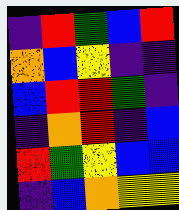[["indigo", "red", "green", "blue", "red"], ["orange", "blue", "yellow", "indigo", "indigo"], ["blue", "red", "red", "green", "indigo"], ["indigo", "orange", "red", "indigo", "blue"], ["red", "green", "yellow", "blue", "blue"], ["indigo", "blue", "orange", "yellow", "yellow"]]